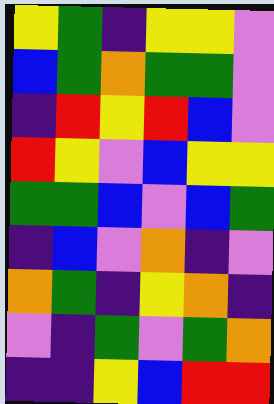[["yellow", "green", "indigo", "yellow", "yellow", "violet"], ["blue", "green", "orange", "green", "green", "violet"], ["indigo", "red", "yellow", "red", "blue", "violet"], ["red", "yellow", "violet", "blue", "yellow", "yellow"], ["green", "green", "blue", "violet", "blue", "green"], ["indigo", "blue", "violet", "orange", "indigo", "violet"], ["orange", "green", "indigo", "yellow", "orange", "indigo"], ["violet", "indigo", "green", "violet", "green", "orange"], ["indigo", "indigo", "yellow", "blue", "red", "red"]]